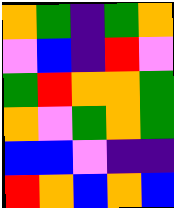[["orange", "green", "indigo", "green", "orange"], ["violet", "blue", "indigo", "red", "violet"], ["green", "red", "orange", "orange", "green"], ["orange", "violet", "green", "orange", "green"], ["blue", "blue", "violet", "indigo", "indigo"], ["red", "orange", "blue", "orange", "blue"]]